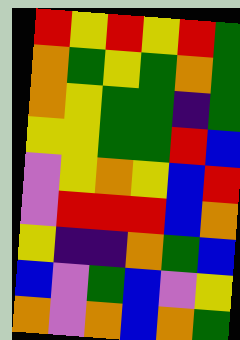[["red", "yellow", "red", "yellow", "red", "green"], ["orange", "green", "yellow", "green", "orange", "green"], ["orange", "yellow", "green", "green", "indigo", "green"], ["yellow", "yellow", "green", "green", "red", "blue"], ["violet", "yellow", "orange", "yellow", "blue", "red"], ["violet", "red", "red", "red", "blue", "orange"], ["yellow", "indigo", "indigo", "orange", "green", "blue"], ["blue", "violet", "green", "blue", "violet", "yellow"], ["orange", "violet", "orange", "blue", "orange", "green"]]